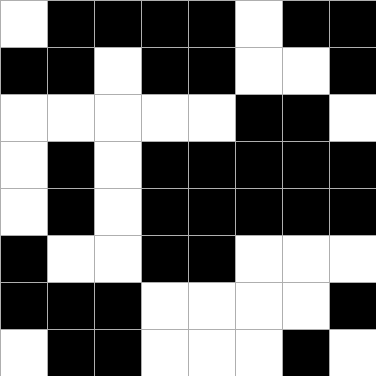[["white", "black", "black", "black", "black", "white", "black", "black"], ["black", "black", "white", "black", "black", "white", "white", "black"], ["white", "white", "white", "white", "white", "black", "black", "white"], ["white", "black", "white", "black", "black", "black", "black", "black"], ["white", "black", "white", "black", "black", "black", "black", "black"], ["black", "white", "white", "black", "black", "white", "white", "white"], ["black", "black", "black", "white", "white", "white", "white", "black"], ["white", "black", "black", "white", "white", "white", "black", "white"]]